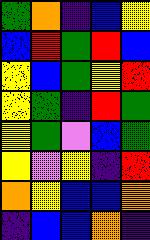[["green", "orange", "indigo", "blue", "yellow"], ["blue", "red", "green", "red", "blue"], ["yellow", "blue", "green", "yellow", "red"], ["yellow", "green", "indigo", "red", "green"], ["yellow", "green", "violet", "blue", "green"], ["yellow", "violet", "yellow", "indigo", "red"], ["orange", "yellow", "blue", "blue", "orange"], ["indigo", "blue", "blue", "orange", "indigo"]]